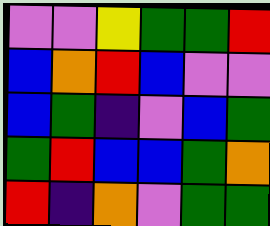[["violet", "violet", "yellow", "green", "green", "red"], ["blue", "orange", "red", "blue", "violet", "violet"], ["blue", "green", "indigo", "violet", "blue", "green"], ["green", "red", "blue", "blue", "green", "orange"], ["red", "indigo", "orange", "violet", "green", "green"]]